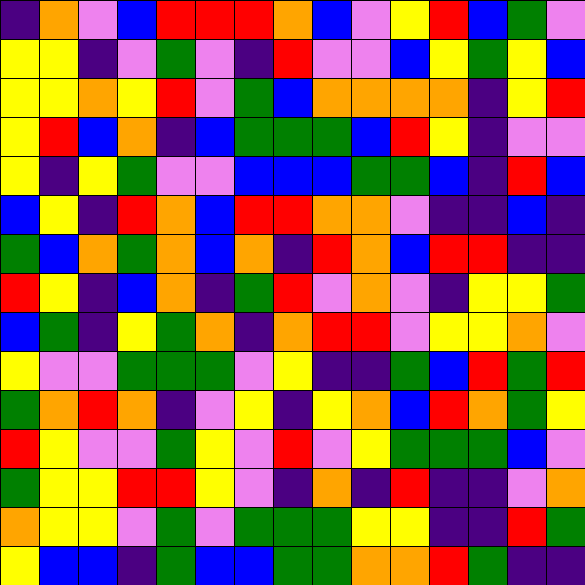[["indigo", "orange", "violet", "blue", "red", "red", "red", "orange", "blue", "violet", "yellow", "red", "blue", "green", "violet"], ["yellow", "yellow", "indigo", "violet", "green", "violet", "indigo", "red", "violet", "violet", "blue", "yellow", "green", "yellow", "blue"], ["yellow", "yellow", "orange", "yellow", "red", "violet", "green", "blue", "orange", "orange", "orange", "orange", "indigo", "yellow", "red"], ["yellow", "red", "blue", "orange", "indigo", "blue", "green", "green", "green", "blue", "red", "yellow", "indigo", "violet", "violet"], ["yellow", "indigo", "yellow", "green", "violet", "violet", "blue", "blue", "blue", "green", "green", "blue", "indigo", "red", "blue"], ["blue", "yellow", "indigo", "red", "orange", "blue", "red", "red", "orange", "orange", "violet", "indigo", "indigo", "blue", "indigo"], ["green", "blue", "orange", "green", "orange", "blue", "orange", "indigo", "red", "orange", "blue", "red", "red", "indigo", "indigo"], ["red", "yellow", "indigo", "blue", "orange", "indigo", "green", "red", "violet", "orange", "violet", "indigo", "yellow", "yellow", "green"], ["blue", "green", "indigo", "yellow", "green", "orange", "indigo", "orange", "red", "red", "violet", "yellow", "yellow", "orange", "violet"], ["yellow", "violet", "violet", "green", "green", "green", "violet", "yellow", "indigo", "indigo", "green", "blue", "red", "green", "red"], ["green", "orange", "red", "orange", "indigo", "violet", "yellow", "indigo", "yellow", "orange", "blue", "red", "orange", "green", "yellow"], ["red", "yellow", "violet", "violet", "green", "yellow", "violet", "red", "violet", "yellow", "green", "green", "green", "blue", "violet"], ["green", "yellow", "yellow", "red", "red", "yellow", "violet", "indigo", "orange", "indigo", "red", "indigo", "indigo", "violet", "orange"], ["orange", "yellow", "yellow", "violet", "green", "violet", "green", "green", "green", "yellow", "yellow", "indigo", "indigo", "red", "green"], ["yellow", "blue", "blue", "indigo", "green", "blue", "blue", "green", "green", "orange", "orange", "red", "green", "indigo", "indigo"]]